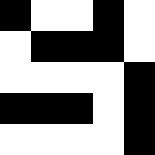[["black", "white", "white", "black", "white"], ["white", "black", "black", "black", "white"], ["white", "white", "white", "white", "black"], ["black", "black", "black", "white", "black"], ["white", "white", "white", "white", "black"]]